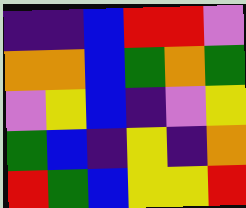[["indigo", "indigo", "blue", "red", "red", "violet"], ["orange", "orange", "blue", "green", "orange", "green"], ["violet", "yellow", "blue", "indigo", "violet", "yellow"], ["green", "blue", "indigo", "yellow", "indigo", "orange"], ["red", "green", "blue", "yellow", "yellow", "red"]]